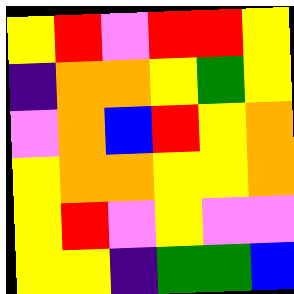[["yellow", "red", "violet", "red", "red", "yellow"], ["indigo", "orange", "orange", "yellow", "green", "yellow"], ["violet", "orange", "blue", "red", "yellow", "orange"], ["yellow", "orange", "orange", "yellow", "yellow", "orange"], ["yellow", "red", "violet", "yellow", "violet", "violet"], ["yellow", "yellow", "indigo", "green", "green", "blue"]]